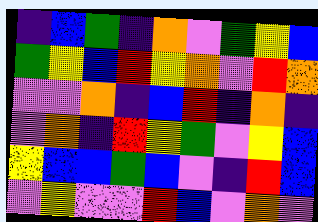[["indigo", "blue", "green", "indigo", "orange", "violet", "green", "yellow", "blue"], ["green", "yellow", "blue", "red", "yellow", "orange", "violet", "red", "orange"], ["violet", "violet", "orange", "indigo", "blue", "red", "indigo", "orange", "indigo"], ["violet", "orange", "indigo", "red", "yellow", "green", "violet", "yellow", "blue"], ["yellow", "blue", "blue", "green", "blue", "violet", "indigo", "red", "blue"], ["violet", "yellow", "violet", "violet", "red", "blue", "violet", "orange", "violet"]]